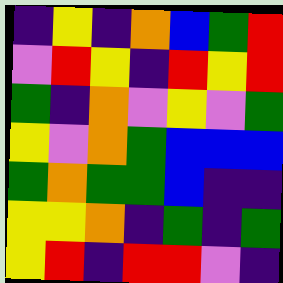[["indigo", "yellow", "indigo", "orange", "blue", "green", "red"], ["violet", "red", "yellow", "indigo", "red", "yellow", "red"], ["green", "indigo", "orange", "violet", "yellow", "violet", "green"], ["yellow", "violet", "orange", "green", "blue", "blue", "blue"], ["green", "orange", "green", "green", "blue", "indigo", "indigo"], ["yellow", "yellow", "orange", "indigo", "green", "indigo", "green"], ["yellow", "red", "indigo", "red", "red", "violet", "indigo"]]